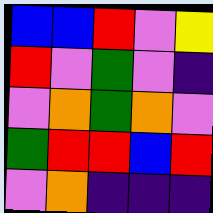[["blue", "blue", "red", "violet", "yellow"], ["red", "violet", "green", "violet", "indigo"], ["violet", "orange", "green", "orange", "violet"], ["green", "red", "red", "blue", "red"], ["violet", "orange", "indigo", "indigo", "indigo"]]